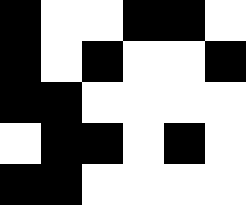[["black", "white", "white", "black", "black", "white"], ["black", "white", "black", "white", "white", "black"], ["black", "black", "white", "white", "white", "white"], ["white", "black", "black", "white", "black", "white"], ["black", "black", "white", "white", "white", "white"]]